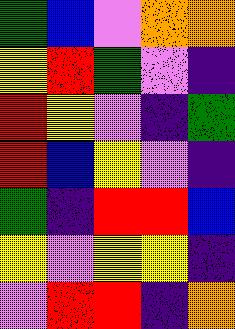[["green", "blue", "violet", "orange", "orange"], ["yellow", "red", "green", "violet", "indigo"], ["red", "yellow", "violet", "indigo", "green"], ["red", "blue", "yellow", "violet", "indigo"], ["green", "indigo", "red", "red", "blue"], ["yellow", "violet", "yellow", "yellow", "indigo"], ["violet", "red", "red", "indigo", "orange"]]